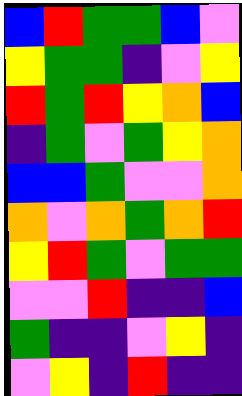[["blue", "red", "green", "green", "blue", "violet"], ["yellow", "green", "green", "indigo", "violet", "yellow"], ["red", "green", "red", "yellow", "orange", "blue"], ["indigo", "green", "violet", "green", "yellow", "orange"], ["blue", "blue", "green", "violet", "violet", "orange"], ["orange", "violet", "orange", "green", "orange", "red"], ["yellow", "red", "green", "violet", "green", "green"], ["violet", "violet", "red", "indigo", "indigo", "blue"], ["green", "indigo", "indigo", "violet", "yellow", "indigo"], ["violet", "yellow", "indigo", "red", "indigo", "indigo"]]